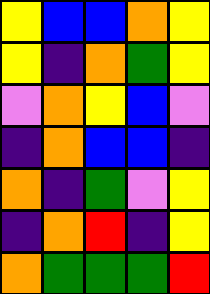[["yellow", "blue", "blue", "orange", "yellow"], ["yellow", "indigo", "orange", "green", "yellow"], ["violet", "orange", "yellow", "blue", "violet"], ["indigo", "orange", "blue", "blue", "indigo"], ["orange", "indigo", "green", "violet", "yellow"], ["indigo", "orange", "red", "indigo", "yellow"], ["orange", "green", "green", "green", "red"]]